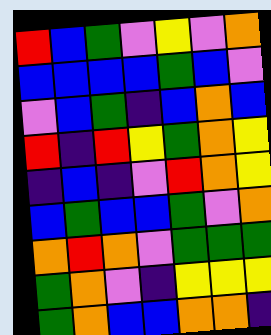[["red", "blue", "green", "violet", "yellow", "violet", "orange"], ["blue", "blue", "blue", "blue", "green", "blue", "violet"], ["violet", "blue", "green", "indigo", "blue", "orange", "blue"], ["red", "indigo", "red", "yellow", "green", "orange", "yellow"], ["indigo", "blue", "indigo", "violet", "red", "orange", "yellow"], ["blue", "green", "blue", "blue", "green", "violet", "orange"], ["orange", "red", "orange", "violet", "green", "green", "green"], ["green", "orange", "violet", "indigo", "yellow", "yellow", "yellow"], ["green", "orange", "blue", "blue", "orange", "orange", "indigo"]]